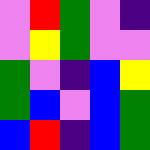[["violet", "red", "green", "violet", "indigo"], ["violet", "yellow", "green", "violet", "violet"], ["green", "violet", "indigo", "blue", "yellow"], ["green", "blue", "violet", "blue", "green"], ["blue", "red", "indigo", "blue", "green"]]